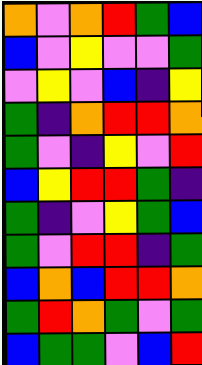[["orange", "violet", "orange", "red", "green", "blue"], ["blue", "violet", "yellow", "violet", "violet", "green"], ["violet", "yellow", "violet", "blue", "indigo", "yellow"], ["green", "indigo", "orange", "red", "red", "orange"], ["green", "violet", "indigo", "yellow", "violet", "red"], ["blue", "yellow", "red", "red", "green", "indigo"], ["green", "indigo", "violet", "yellow", "green", "blue"], ["green", "violet", "red", "red", "indigo", "green"], ["blue", "orange", "blue", "red", "red", "orange"], ["green", "red", "orange", "green", "violet", "green"], ["blue", "green", "green", "violet", "blue", "red"]]